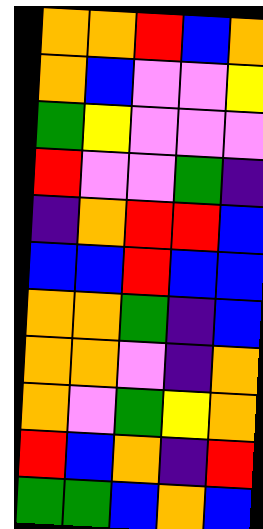[["orange", "orange", "red", "blue", "orange"], ["orange", "blue", "violet", "violet", "yellow"], ["green", "yellow", "violet", "violet", "violet"], ["red", "violet", "violet", "green", "indigo"], ["indigo", "orange", "red", "red", "blue"], ["blue", "blue", "red", "blue", "blue"], ["orange", "orange", "green", "indigo", "blue"], ["orange", "orange", "violet", "indigo", "orange"], ["orange", "violet", "green", "yellow", "orange"], ["red", "blue", "orange", "indigo", "red"], ["green", "green", "blue", "orange", "blue"]]